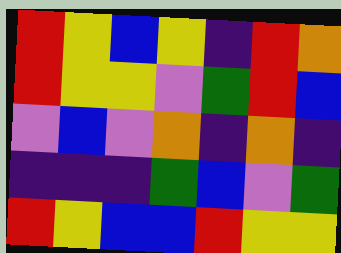[["red", "yellow", "blue", "yellow", "indigo", "red", "orange"], ["red", "yellow", "yellow", "violet", "green", "red", "blue"], ["violet", "blue", "violet", "orange", "indigo", "orange", "indigo"], ["indigo", "indigo", "indigo", "green", "blue", "violet", "green"], ["red", "yellow", "blue", "blue", "red", "yellow", "yellow"]]